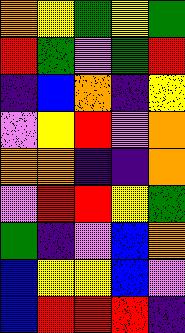[["orange", "yellow", "green", "yellow", "green"], ["red", "green", "violet", "green", "red"], ["indigo", "blue", "orange", "indigo", "yellow"], ["violet", "yellow", "red", "violet", "orange"], ["orange", "orange", "indigo", "indigo", "orange"], ["violet", "red", "red", "yellow", "green"], ["green", "indigo", "violet", "blue", "orange"], ["blue", "yellow", "yellow", "blue", "violet"], ["blue", "red", "red", "red", "indigo"]]